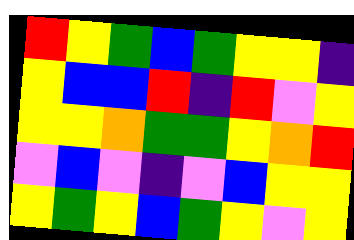[["red", "yellow", "green", "blue", "green", "yellow", "yellow", "indigo"], ["yellow", "blue", "blue", "red", "indigo", "red", "violet", "yellow"], ["yellow", "yellow", "orange", "green", "green", "yellow", "orange", "red"], ["violet", "blue", "violet", "indigo", "violet", "blue", "yellow", "yellow"], ["yellow", "green", "yellow", "blue", "green", "yellow", "violet", "yellow"]]